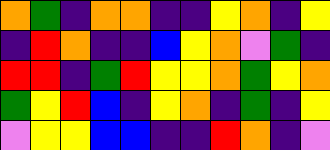[["orange", "green", "indigo", "orange", "orange", "indigo", "indigo", "yellow", "orange", "indigo", "yellow"], ["indigo", "red", "orange", "indigo", "indigo", "blue", "yellow", "orange", "violet", "green", "indigo"], ["red", "red", "indigo", "green", "red", "yellow", "yellow", "orange", "green", "yellow", "orange"], ["green", "yellow", "red", "blue", "indigo", "yellow", "orange", "indigo", "green", "indigo", "yellow"], ["violet", "yellow", "yellow", "blue", "blue", "indigo", "indigo", "red", "orange", "indigo", "violet"]]